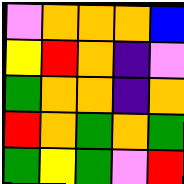[["violet", "orange", "orange", "orange", "blue"], ["yellow", "red", "orange", "indigo", "violet"], ["green", "orange", "orange", "indigo", "orange"], ["red", "orange", "green", "orange", "green"], ["green", "yellow", "green", "violet", "red"]]